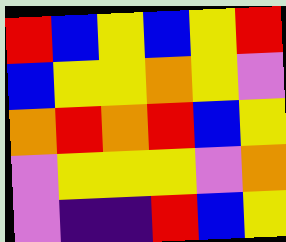[["red", "blue", "yellow", "blue", "yellow", "red"], ["blue", "yellow", "yellow", "orange", "yellow", "violet"], ["orange", "red", "orange", "red", "blue", "yellow"], ["violet", "yellow", "yellow", "yellow", "violet", "orange"], ["violet", "indigo", "indigo", "red", "blue", "yellow"]]